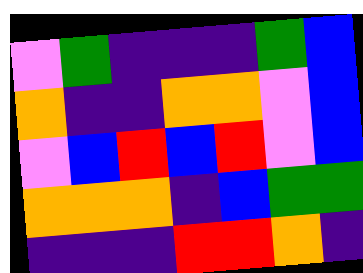[["violet", "green", "indigo", "indigo", "indigo", "green", "blue"], ["orange", "indigo", "indigo", "orange", "orange", "violet", "blue"], ["violet", "blue", "red", "blue", "red", "violet", "blue"], ["orange", "orange", "orange", "indigo", "blue", "green", "green"], ["indigo", "indigo", "indigo", "red", "red", "orange", "indigo"]]